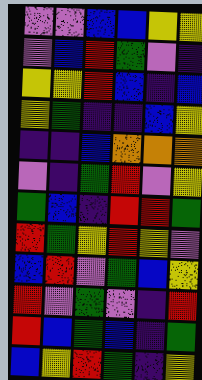[["violet", "violet", "blue", "blue", "yellow", "yellow"], ["violet", "blue", "red", "green", "violet", "indigo"], ["yellow", "yellow", "red", "blue", "indigo", "blue"], ["yellow", "green", "indigo", "indigo", "blue", "yellow"], ["indigo", "indigo", "blue", "orange", "orange", "orange"], ["violet", "indigo", "green", "red", "violet", "yellow"], ["green", "blue", "indigo", "red", "red", "green"], ["red", "green", "yellow", "red", "yellow", "violet"], ["blue", "red", "violet", "green", "blue", "yellow"], ["red", "violet", "green", "violet", "indigo", "red"], ["red", "blue", "green", "blue", "indigo", "green"], ["blue", "yellow", "red", "green", "indigo", "yellow"]]